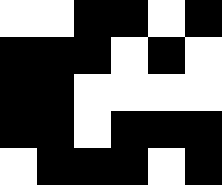[["white", "white", "black", "black", "white", "black"], ["black", "black", "black", "white", "black", "white"], ["black", "black", "white", "white", "white", "white"], ["black", "black", "white", "black", "black", "black"], ["white", "black", "black", "black", "white", "black"]]